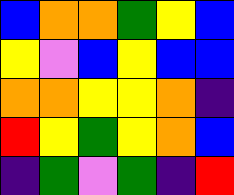[["blue", "orange", "orange", "green", "yellow", "blue"], ["yellow", "violet", "blue", "yellow", "blue", "blue"], ["orange", "orange", "yellow", "yellow", "orange", "indigo"], ["red", "yellow", "green", "yellow", "orange", "blue"], ["indigo", "green", "violet", "green", "indigo", "red"]]